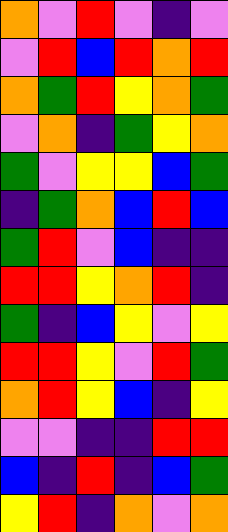[["orange", "violet", "red", "violet", "indigo", "violet"], ["violet", "red", "blue", "red", "orange", "red"], ["orange", "green", "red", "yellow", "orange", "green"], ["violet", "orange", "indigo", "green", "yellow", "orange"], ["green", "violet", "yellow", "yellow", "blue", "green"], ["indigo", "green", "orange", "blue", "red", "blue"], ["green", "red", "violet", "blue", "indigo", "indigo"], ["red", "red", "yellow", "orange", "red", "indigo"], ["green", "indigo", "blue", "yellow", "violet", "yellow"], ["red", "red", "yellow", "violet", "red", "green"], ["orange", "red", "yellow", "blue", "indigo", "yellow"], ["violet", "violet", "indigo", "indigo", "red", "red"], ["blue", "indigo", "red", "indigo", "blue", "green"], ["yellow", "red", "indigo", "orange", "violet", "orange"]]